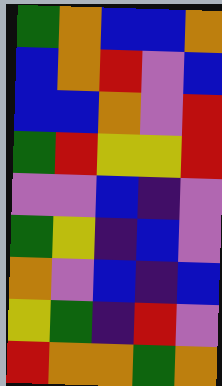[["green", "orange", "blue", "blue", "orange"], ["blue", "orange", "red", "violet", "blue"], ["blue", "blue", "orange", "violet", "red"], ["green", "red", "yellow", "yellow", "red"], ["violet", "violet", "blue", "indigo", "violet"], ["green", "yellow", "indigo", "blue", "violet"], ["orange", "violet", "blue", "indigo", "blue"], ["yellow", "green", "indigo", "red", "violet"], ["red", "orange", "orange", "green", "orange"]]